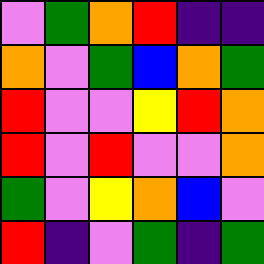[["violet", "green", "orange", "red", "indigo", "indigo"], ["orange", "violet", "green", "blue", "orange", "green"], ["red", "violet", "violet", "yellow", "red", "orange"], ["red", "violet", "red", "violet", "violet", "orange"], ["green", "violet", "yellow", "orange", "blue", "violet"], ["red", "indigo", "violet", "green", "indigo", "green"]]